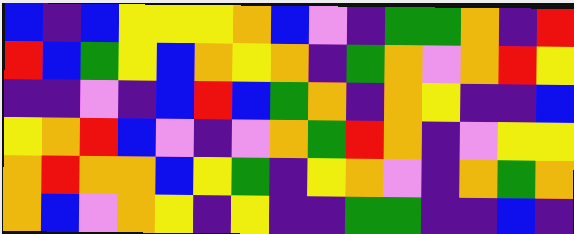[["blue", "indigo", "blue", "yellow", "yellow", "yellow", "orange", "blue", "violet", "indigo", "green", "green", "orange", "indigo", "red"], ["red", "blue", "green", "yellow", "blue", "orange", "yellow", "orange", "indigo", "green", "orange", "violet", "orange", "red", "yellow"], ["indigo", "indigo", "violet", "indigo", "blue", "red", "blue", "green", "orange", "indigo", "orange", "yellow", "indigo", "indigo", "blue"], ["yellow", "orange", "red", "blue", "violet", "indigo", "violet", "orange", "green", "red", "orange", "indigo", "violet", "yellow", "yellow"], ["orange", "red", "orange", "orange", "blue", "yellow", "green", "indigo", "yellow", "orange", "violet", "indigo", "orange", "green", "orange"], ["orange", "blue", "violet", "orange", "yellow", "indigo", "yellow", "indigo", "indigo", "green", "green", "indigo", "indigo", "blue", "indigo"]]